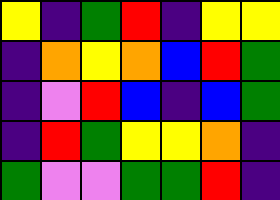[["yellow", "indigo", "green", "red", "indigo", "yellow", "yellow"], ["indigo", "orange", "yellow", "orange", "blue", "red", "green"], ["indigo", "violet", "red", "blue", "indigo", "blue", "green"], ["indigo", "red", "green", "yellow", "yellow", "orange", "indigo"], ["green", "violet", "violet", "green", "green", "red", "indigo"]]